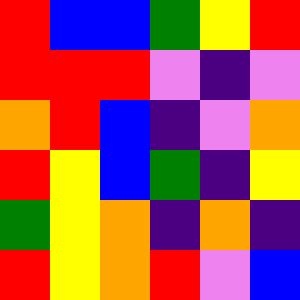[["red", "blue", "blue", "green", "yellow", "red"], ["red", "red", "red", "violet", "indigo", "violet"], ["orange", "red", "blue", "indigo", "violet", "orange"], ["red", "yellow", "blue", "green", "indigo", "yellow"], ["green", "yellow", "orange", "indigo", "orange", "indigo"], ["red", "yellow", "orange", "red", "violet", "blue"]]